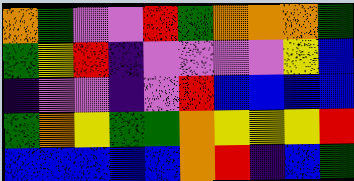[["orange", "green", "violet", "violet", "red", "green", "orange", "orange", "orange", "green"], ["green", "yellow", "red", "indigo", "violet", "violet", "violet", "violet", "yellow", "blue"], ["indigo", "violet", "violet", "indigo", "violet", "red", "blue", "blue", "blue", "blue"], ["green", "orange", "yellow", "green", "green", "orange", "yellow", "yellow", "yellow", "red"], ["blue", "blue", "blue", "blue", "blue", "orange", "red", "indigo", "blue", "green"]]